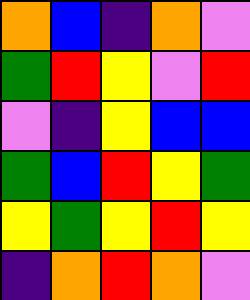[["orange", "blue", "indigo", "orange", "violet"], ["green", "red", "yellow", "violet", "red"], ["violet", "indigo", "yellow", "blue", "blue"], ["green", "blue", "red", "yellow", "green"], ["yellow", "green", "yellow", "red", "yellow"], ["indigo", "orange", "red", "orange", "violet"]]